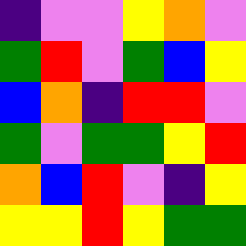[["indigo", "violet", "violet", "yellow", "orange", "violet"], ["green", "red", "violet", "green", "blue", "yellow"], ["blue", "orange", "indigo", "red", "red", "violet"], ["green", "violet", "green", "green", "yellow", "red"], ["orange", "blue", "red", "violet", "indigo", "yellow"], ["yellow", "yellow", "red", "yellow", "green", "green"]]